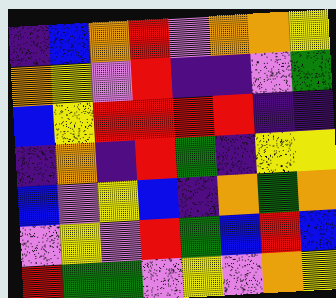[["indigo", "blue", "orange", "red", "violet", "orange", "orange", "yellow"], ["orange", "yellow", "violet", "red", "indigo", "indigo", "violet", "green"], ["blue", "yellow", "red", "red", "red", "red", "indigo", "indigo"], ["indigo", "orange", "indigo", "red", "green", "indigo", "yellow", "yellow"], ["blue", "violet", "yellow", "blue", "indigo", "orange", "green", "orange"], ["violet", "yellow", "violet", "red", "green", "blue", "red", "blue"], ["red", "green", "green", "violet", "yellow", "violet", "orange", "yellow"]]